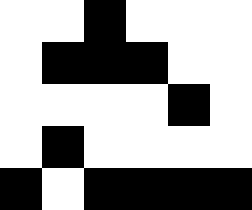[["white", "white", "black", "white", "white", "white"], ["white", "black", "black", "black", "white", "white"], ["white", "white", "white", "white", "black", "white"], ["white", "black", "white", "white", "white", "white"], ["black", "white", "black", "black", "black", "black"]]